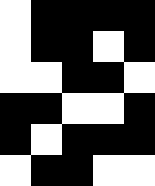[["white", "black", "black", "black", "black"], ["white", "black", "black", "white", "black"], ["white", "white", "black", "black", "white"], ["black", "black", "white", "white", "black"], ["black", "white", "black", "black", "black"], ["white", "black", "black", "white", "white"]]